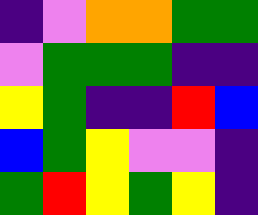[["indigo", "violet", "orange", "orange", "green", "green"], ["violet", "green", "green", "green", "indigo", "indigo"], ["yellow", "green", "indigo", "indigo", "red", "blue"], ["blue", "green", "yellow", "violet", "violet", "indigo"], ["green", "red", "yellow", "green", "yellow", "indigo"]]